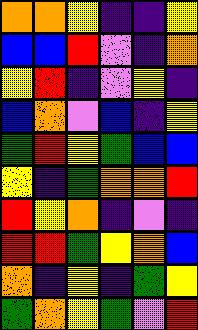[["orange", "orange", "yellow", "indigo", "indigo", "yellow"], ["blue", "blue", "red", "violet", "indigo", "orange"], ["yellow", "red", "indigo", "violet", "yellow", "indigo"], ["blue", "orange", "violet", "blue", "indigo", "yellow"], ["green", "red", "yellow", "green", "blue", "blue"], ["yellow", "indigo", "green", "orange", "orange", "red"], ["red", "yellow", "orange", "indigo", "violet", "indigo"], ["red", "red", "green", "yellow", "orange", "blue"], ["orange", "indigo", "yellow", "indigo", "green", "yellow"], ["green", "orange", "yellow", "green", "violet", "red"]]